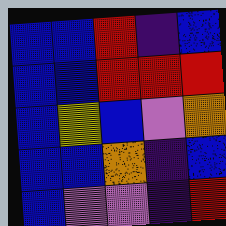[["blue", "blue", "red", "indigo", "blue"], ["blue", "blue", "red", "red", "red"], ["blue", "yellow", "blue", "violet", "orange"], ["blue", "blue", "orange", "indigo", "blue"], ["blue", "violet", "violet", "indigo", "red"]]